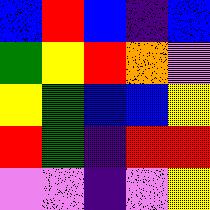[["blue", "red", "blue", "indigo", "blue"], ["green", "yellow", "red", "orange", "violet"], ["yellow", "green", "blue", "blue", "yellow"], ["red", "green", "indigo", "red", "red"], ["violet", "violet", "indigo", "violet", "yellow"]]